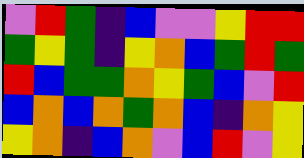[["violet", "red", "green", "indigo", "blue", "violet", "violet", "yellow", "red", "red"], ["green", "yellow", "green", "indigo", "yellow", "orange", "blue", "green", "red", "green"], ["red", "blue", "green", "green", "orange", "yellow", "green", "blue", "violet", "red"], ["blue", "orange", "blue", "orange", "green", "orange", "blue", "indigo", "orange", "yellow"], ["yellow", "orange", "indigo", "blue", "orange", "violet", "blue", "red", "violet", "yellow"]]